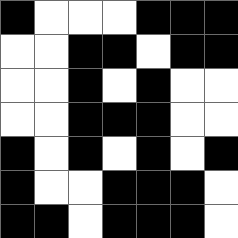[["black", "white", "white", "white", "black", "black", "black"], ["white", "white", "black", "black", "white", "black", "black"], ["white", "white", "black", "white", "black", "white", "white"], ["white", "white", "black", "black", "black", "white", "white"], ["black", "white", "black", "white", "black", "white", "black"], ["black", "white", "white", "black", "black", "black", "white"], ["black", "black", "white", "black", "black", "black", "white"]]